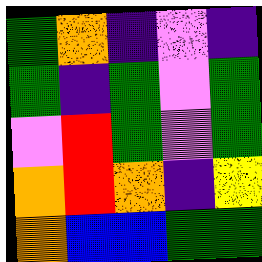[["green", "orange", "indigo", "violet", "indigo"], ["green", "indigo", "green", "violet", "green"], ["violet", "red", "green", "violet", "green"], ["orange", "red", "orange", "indigo", "yellow"], ["orange", "blue", "blue", "green", "green"]]